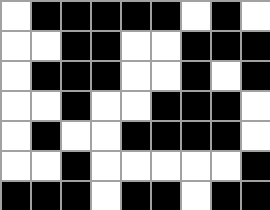[["white", "black", "black", "black", "black", "black", "white", "black", "white"], ["white", "white", "black", "black", "white", "white", "black", "black", "black"], ["white", "black", "black", "black", "white", "white", "black", "white", "black"], ["white", "white", "black", "white", "white", "black", "black", "black", "white"], ["white", "black", "white", "white", "black", "black", "black", "black", "white"], ["white", "white", "black", "white", "white", "white", "white", "white", "black"], ["black", "black", "black", "white", "black", "black", "white", "black", "black"]]